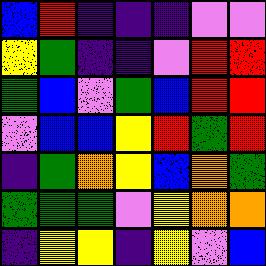[["blue", "red", "indigo", "indigo", "indigo", "violet", "violet"], ["yellow", "green", "indigo", "indigo", "violet", "red", "red"], ["green", "blue", "violet", "green", "blue", "red", "red"], ["violet", "blue", "blue", "yellow", "red", "green", "red"], ["indigo", "green", "orange", "yellow", "blue", "orange", "green"], ["green", "green", "green", "violet", "yellow", "orange", "orange"], ["indigo", "yellow", "yellow", "indigo", "yellow", "violet", "blue"]]